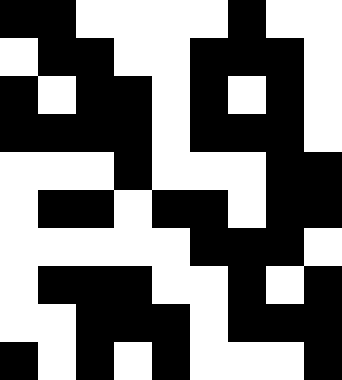[["black", "black", "white", "white", "white", "white", "black", "white", "white"], ["white", "black", "black", "white", "white", "black", "black", "black", "white"], ["black", "white", "black", "black", "white", "black", "white", "black", "white"], ["black", "black", "black", "black", "white", "black", "black", "black", "white"], ["white", "white", "white", "black", "white", "white", "white", "black", "black"], ["white", "black", "black", "white", "black", "black", "white", "black", "black"], ["white", "white", "white", "white", "white", "black", "black", "black", "white"], ["white", "black", "black", "black", "white", "white", "black", "white", "black"], ["white", "white", "black", "black", "black", "white", "black", "black", "black"], ["black", "white", "black", "white", "black", "white", "white", "white", "black"]]